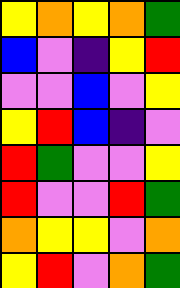[["yellow", "orange", "yellow", "orange", "green"], ["blue", "violet", "indigo", "yellow", "red"], ["violet", "violet", "blue", "violet", "yellow"], ["yellow", "red", "blue", "indigo", "violet"], ["red", "green", "violet", "violet", "yellow"], ["red", "violet", "violet", "red", "green"], ["orange", "yellow", "yellow", "violet", "orange"], ["yellow", "red", "violet", "orange", "green"]]